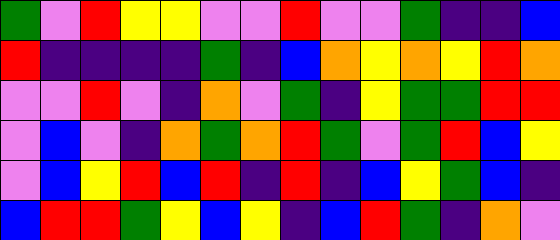[["green", "violet", "red", "yellow", "yellow", "violet", "violet", "red", "violet", "violet", "green", "indigo", "indigo", "blue"], ["red", "indigo", "indigo", "indigo", "indigo", "green", "indigo", "blue", "orange", "yellow", "orange", "yellow", "red", "orange"], ["violet", "violet", "red", "violet", "indigo", "orange", "violet", "green", "indigo", "yellow", "green", "green", "red", "red"], ["violet", "blue", "violet", "indigo", "orange", "green", "orange", "red", "green", "violet", "green", "red", "blue", "yellow"], ["violet", "blue", "yellow", "red", "blue", "red", "indigo", "red", "indigo", "blue", "yellow", "green", "blue", "indigo"], ["blue", "red", "red", "green", "yellow", "blue", "yellow", "indigo", "blue", "red", "green", "indigo", "orange", "violet"]]